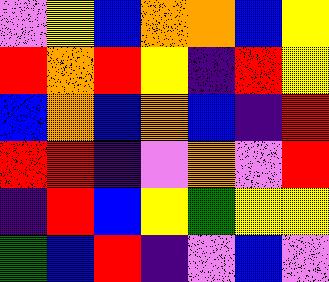[["violet", "yellow", "blue", "orange", "orange", "blue", "yellow"], ["red", "orange", "red", "yellow", "indigo", "red", "yellow"], ["blue", "orange", "blue", "orange", "blue", "indigo", "red"], ["red", "red", "indigo", "violet", "orange", "violet", "red"], ["indigo", "red", "blue", "yellow", "green", "yellow", "yellow"], ["green", "blue", "red", "indigo", "violet", "blue", "violet"]]